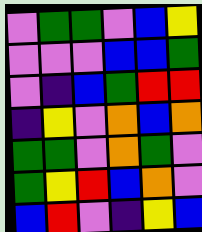[["violet", "green", "green", "violet", "blue", "yellow"], ["violet", "violet", "violet", "blue", "blue", "green"], ["violet", "indigo", "blue", "green", "red", "red"], ["indigo", "yellow", "violet", "orange", "blue", "orange"], ["green", "green", "violet", "orange", "green", "violet"], ["green", "yellow", "red", "blue", "orange", "violet"], ["blue", "red", "violet", "indigo", "yellow", "blue"]]